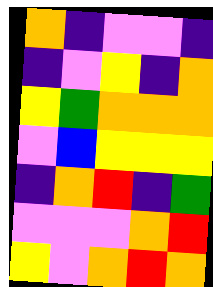[["orange", "indigo", "violet", "violet", "indigo"], ["indigo", "violet", "yellow", "indigo", "orange"], ["yellow", "green", "orange", "orange", "orange"], ["violet", "blue", "yellow", "yellow", "yellow"], ["indigo", "orange", "red", "indigo", "green"], ["violet", "violet", "violet", "orange", "red"], ["yellow", "violet", "orange", "red", "orange"]]